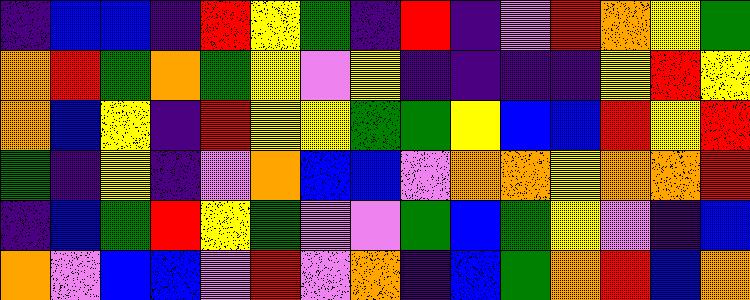[["indigo", "blue", "blue", "indigo", "red", "yellow", "green", "indigo", "red", "indigo", "violet", "red", "orange", "yellow", "green"], ["orange", "red", "green", "orange", "green", "yellow", "violet", "yellow", "indigo", "indigo", "indigo", "indigo", "yellow", "red", "yellow"], ["orange", "blue", "yellow", "indigo", "red", "yellow", "yellow", "green", "green", "yellow", "blue", "blue", "red", "yellow", "red"], ["green", "indigo", "yellow", "indigo", "violet", "orange", "blue", "blue", "violet", "orange", "orange", "yellow", "orange", "orange", "red"], ["indigo", "blue", "green", "red", "yellow", "green", "violet", "violet", "green", "blue", "green", "yellow", "violet", "indigo", "blue"], ["orange", "violet", "blue", "blue", "violet", "red", "violet", "orange", "indigo", "blue", "green", "orange", "red", "blue", "orange"]]